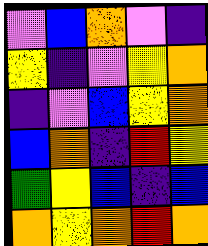[["violet", "blue", "orange", "violet", "indigo"], ["yellow", "indigo", "violet", "yellow", "orange"], ["indigo", "violet", "blue", "yellow", "orange"], ["blue", "orange", "indigo", "red", "yellow"], ["green", "yellow", "blue", "indigo", "blue"], ["orange", "yellow", "orange", "red", "orange"]]